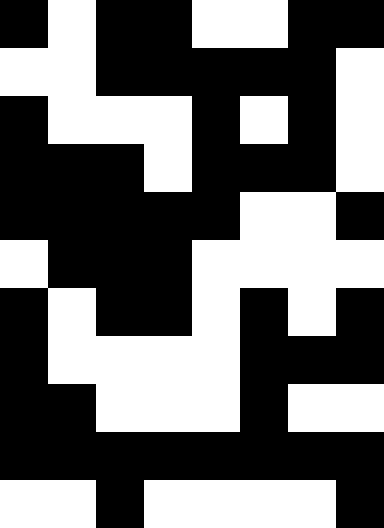[["black", "white", "black", "black", "white", "white", "black", "black"], ["white", "white", "black", "black", "black", "black", "black", "white"], ["black", "white", "white", "white", "black", "white", "black", "white"], ["black", "black", "black", "white", "black", "black", "black", "white"], ["black", "black", "black", "black", "black", "white", "white", "black"], ["white", "black", "black", "black", "white", "white", "white", "white"], ["black", "white", "black", "black", "white", "black", "white", "black"], ["black", "white", "white", "white", "white", "black", "black", "black"], ["black", "black", "white", "white", "white", "black", "white", "white"], ["black", "black", "black", "black", "black", "black", "black", "black"], ["white", "white", "black", "white", "white", "white", "white", "black"]]